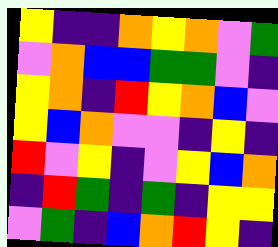[["yellow", "indigo", "indigo", "orange", "yellow", "orange", "violet", "green"], ["violet", "orange", "blue", "blue", "green", "green", "violet", "indigo"], ["yellow", "orange", "indigo", "red", "yellow", "orange", "blue", "violet"], ["yellow", "blue", "orange", "violet", "violet", "indigo", "yellow", "indigo"], ["red", "violet", "yellow", "indigo", "violet", "yellow", "blue", "orange"], ["indigo", "red", "green", "indigo", "green", "indigo", "yellow", "yellow"], ["violet", "green", "indigo", "blue", "orange", "red", "yellow", "indigo"]]